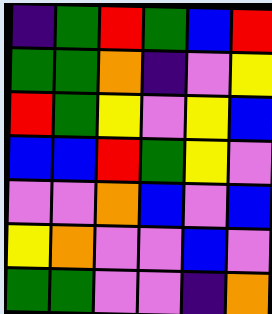[["indigo", "green", "red", "green", "blue", "red"], ["green", "green", "orange", "indigo", "violet", "yellow"], ["red", "green", "yellow", "violet", "yellow", "blue"], ["blue", "blue", "red", "green", "yellow", "violet"], ["violet", "violet", "orange", "blue", "violet", "blue"], ["yellow", "orange", "violet", "violet", "blue", "violet"], ["green", "green", "violet", "violet", "indigo", "orange"]]